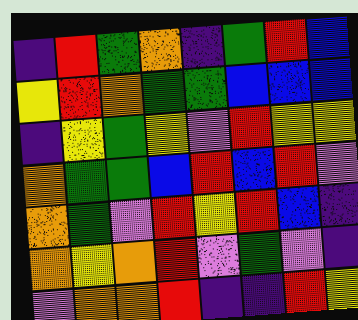[["indigo", "red", "green", "orange", "indigo", "green", "red", "blue"], ["yellow", "red", "orange", "green", "green", "blue", "blue", "blue"], ["indigo", "yellow", "green", "yellow", "violet", "red", "yellow", "yellow"], ["orange", "green", "green", "blue", "red", "blue", "red", "violet"], ["orange", "green", "violet", "red", "yellow", "red", "blue", "indigo"], ["orange", "yellow", "orange", "red", "violet", "green", "violet", "indigo"], ["violet", "orange", "orange", "red", "indigo", "indigo", "red", "yellow"]]